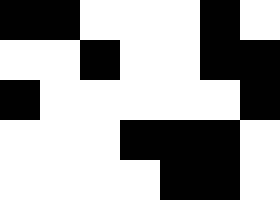[["black", "black", "white", "white", "white", "black", "white"], ["white", "white", "black", "white", "white", "black", "black"], ["black", "white", "white", "white", "white", "white", "black"], ["white", "white", "white", "black", "black", "black", "white"], ["white", "white", "white", "white", "black", "black", "white"]]